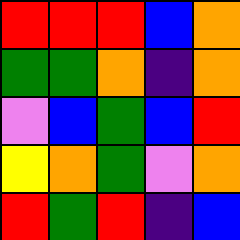[["red", "red", "red", "blue", "orange"], ["green", "green", "orange", "indigo", "orange"], ["violet", "blue", "green", "blue", "red"], ["yellow", "orange", "green", "violet", "orange"], ["red", "green", "red", "indigo", "blue"]]